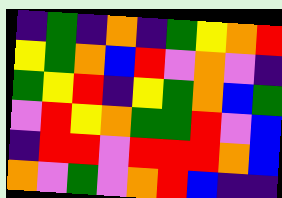[["indigo", "green", "indigo", "orange", "indigo", "green", "yellow", "orange", "red"], ["yellow", "green", "orange", "blue", "red", "violet", "orange", "violet", "indigo"], ["green", "yellow", "red", "indigo", "yellow", "green", "orange", "blue", "green"], ["violet", "red", "yellow", "orange", "green", "green", "red", "violet", "blue"], ["indigo", "red", "red", "violet", "red", "red", "red", "orange", "blue"], ["orange", "violet", "green", "violet", "orange", "red", "blue", "indigo", "indigo"]]